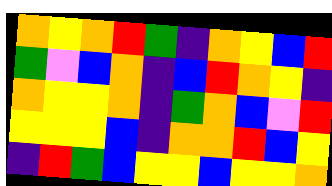[["orange", "yellow", "orange", "red", "green", "indigo", "orange", "yellow", "blue", "red"], ["green", "violet", "blue", "orange", "indigo", "blue", "red", "orange", "yellow", "indigo"], ["orange", "yellow", "yellow", "orange", "indigo", "green", "orange", "blue", "violet", "red"], ["yellow", "yellow", "yellow", "blue", "indigo", "orange", "orange", "red", "blue", "yellow"], ["indigo", "red", "green", "blue", "yellow", "yellow", "blue", "yellow", "yellow", "orange"]]